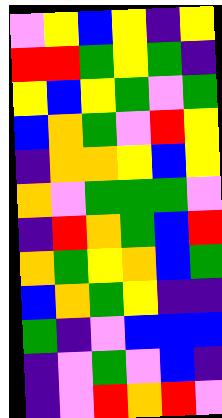[["violet", "yellow", "blue", "yellow", "indigo", "yellow"], ["red", "red", "green", "yellow", "green", "indigo"], ["yellow", "blue", "yellow", "green", "violet", "green"], ["blue", "orange", "green", "violet", "red", "yellow"], ["indigo", "orange", "orange", "yellow", "blue", "yellow"], ["orange", "violet", "green", "green", "green", "violet"], ["indigo", "red", "orange", "green", "blue", "red"], ["orange", "green", "yellow", "orange", "blue", "green"], ["blue", "orange", "green", "yellow", "indigo", "indigo"], ["green", "indigo", "violet", "blue", "blue", "blue"], ["indigo", "violet", "green", "violet", "blue", "indigo"], ["indigo", "violet", "red", "orange", "red", "violet"]]